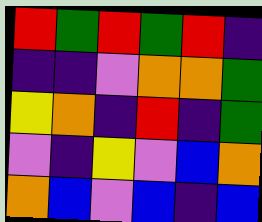[["red", "green", "red", "green", "red", "indigo"], ["indigo", "indigo", "violet", "orange", "orange", "green"], ["yellow", "orange", "indigo", "red", "indigo", "green"], ["violet", "indigo", "yellow", "violet", "blue", "orange"], ["orange", "blue", "violet", "blue", "indigo", "blue"]]